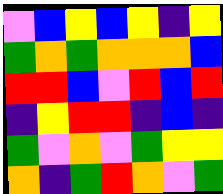[["violet", "blue", "yellow", "blue", "yellow", "indigo", "yellow"], ["green", "orange", "green", "orange", "orange", "orange", "blue"], ["red", "red", "blue", "violet", "red", "blue", "red"], ["indigo", "yellow", "red", "red", "indigo", "blue", "indigo"], ["green", "violet", "orange", "violet", "green", "yellow", "yellow"], ["orange", "indigo", "green", "red", "orange", "violet", "green"]]